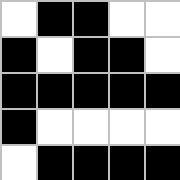[["white", "black", "black", "white", "white"], ["black", "white", "black", "black", "white"], ["black", "black", "black", "black", "black"], ["black", "white", "white", "white", "white"], ["white", "black", "black", "black", "black"]]